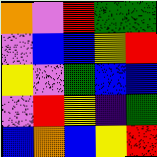[["orange", "violet", "red", "green", "green"], ["violet", "blue", "blue", "yellow", "red"], ["yellow", "violet", "green", "blue", "blue"], ["violet", "red", "yellow", "indigo", "green"], ["blue", "orange", "blue", "yellow", "red"]]